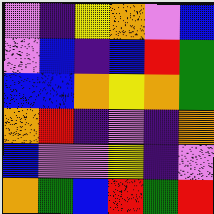[["violet", "indigo", "yellow", "orange", "violet", "blue"], ["violet", "blue", "indigo", "blue", "red", "green"], ["blue", "blue", "orange", "yellow", "orange", "green"], ["orange", "red", "indigo", "violet", "indigo", "orange"], ["blue", "violet", "violet", "yellow", "indigo", "violet"], ["orange", "green", "blue", "red", "green", "red"]]